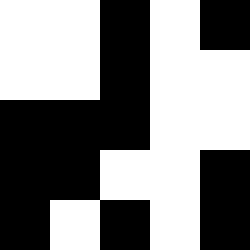[["white", "white", "black", "white", "black"], ["white", "white", "black", "white", "white"], ["black", "black", "black", "white", "white"], ["black", "black", "white", "white", "black"], ["black", "white", "black", "white", "black"]]